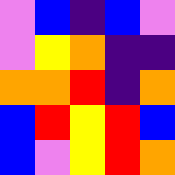[["violet", "blue", "indigo", "blue", "violet"], ["violet", "yellow", "orange", "indigo", "indigo"], ["orange", "orange", "red", "indigo", "orange"], ["blue", "red", "yellow", "red", "blue"], ["blue", "violet", "yellow", "red", "orange"]]